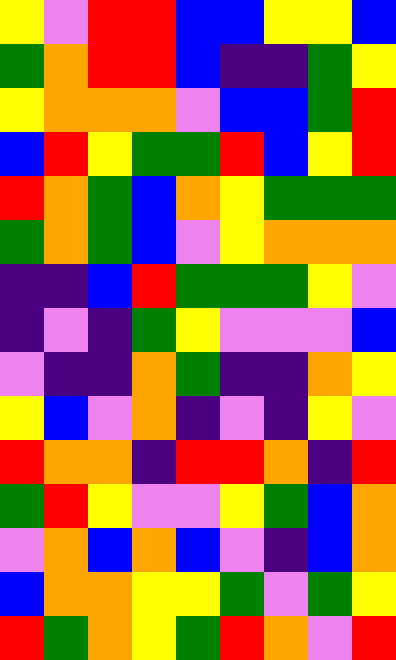[["yellow", "violet", "red", "red", "blue", "blue", "yellow", "yellow", "blue"], ["green", "orange", "red", "red", "blue", "indigo", "indigo", "green", "yellow"], ["yellow", "orange", "orange", "orange", "violet", "blue", "blue", "green", "red"], ["blue", "red", "yellow", "green", "green", "red", "blue", "yellow", "red"], ["red", "orange", "green", "blue", "orange", "yellow", "green", "green", "green"], ["green", "orange", "green", "blue", "violet", "yellow", "orange", "orange", "orange"], ["indigo", "indigo", "blue", "red", "green", "green", "green", "yellow", "violet"], ["indigo", "violet", "indigo", "green", "yellow", "violet", "violet", "violet", "blue"], ["violet", "indigo", "indigo", "orange", "green", "indigo", "indigo", "orange", "yellow"], ["yellow", "blue", "violet", "orange", "indigo", "violet", "indigo", "yellow", "violet"], ["red", "orange", "orange", "indigo", "red", "red", "orange", "indigo", "red"], ["green", "red", "yellow", "violet", "violet", "yellow", "green", "blue", "orange"], ["violet", "orange", "blue", "orange", "blue", "violet", "indigo", "blue", "orange"], ["blue", "orange", "orange", "yellow", "yellow", "green", "violet", "green", "yellow"], ["red", "green", "orange", "yellow", "green", "red", "orange", "violet", "red"]]